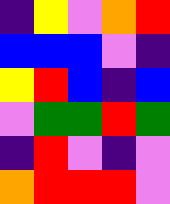[["indigo", "yellow", "violet", "orange", "red"], ["blue", "blue", "blue", "violet", "indigo"], ["yellow", "red", "blue", "indigo", "blue"], ["violet", "green", "green", "red", "green"], ["indigo", "red", "violet", "indigo", "violet"], ["orange", "red", "red", "red", "violet"]]